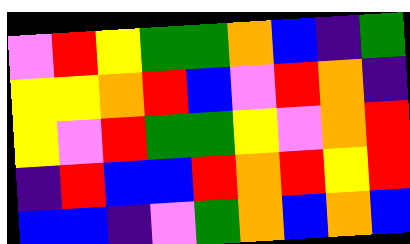[["violet", "red", "yellow", "green", "green", "orange", "blue", "indigo", "green"], ["yellow", "yellow", "orange", "red", "blue", "violet", "red", "orange", "indigo"], ["yellow", "violet", "red", "green", "green", "yellow", "violet", "orange", "red"], ["indigo", "red", "blue", "blue", "red", "orange", "red", "yellow", "red"], ["blue", "blue", "indigo", "violet", "green", "orange", "blue", "orange", "blue"]]